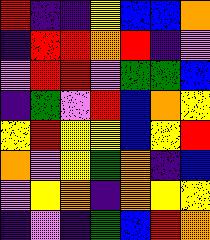[["red", "indigo", "indigo", "yellow", "blue", "blue", "orange"], ["indigo", "red", "red", "orange", "red", "indigo", "violet"], ["violet", "red", "red", "violet", "green", "green", "blue"], ["indigo", "green", "violet", "red", "blue", "orange", "yellow"], ["yellow", "red", "yellow", "yellow", "blue", "yellow", "red"], ["orange", "violet", "yellow", "green", "orange", "indigo", "blue"], ["violet", "yellow", "orange", "indigo", "orange", "yellow", "yellow"], ["indigo", "violet", "indigo", "green", "blue", "red", "orange"]]